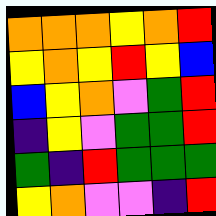[["orange", "orange", "orange", "yellow", "orange", "red"], ["yellow", "orange", "yellow", "red", "yellow", "blue"], ["blue", "yellow", "orange", "violet", "green", "red"], ["indigo", "yellow", "violet", "green", "green", "red"], ["green", "indigo", "red", "green", "green", "green"], ["yellow", "orange", "violet", "violet", "indigo", "red"]]